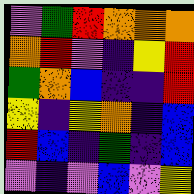[["violet", "green", "red", "orange", "orange", "orange"], ["orange", "red", "violet", "indigo", "yellow", "red"], ["green", "orange", "blue", "indigo", "indigo", "red"], ["yellow", "indigo", "yellow", "orange", "indigo", "blue"], ["red", "blue", "indigo", "green", "indigo", "blue"], ["violet", "indigo", "violet", "blue", "violet", "yellow"]]